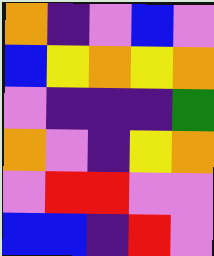[["orange", "indigo", "violet", "blue", "violet"], ["blue", "yellow", "orange", "yellow", "orange"], ["violet", "indigo", "indigo", "indigo", "green"], ["orange", "violet", "indigo", "yellow", "orange"], ["violet", "red", "red", "violet", "violet"], ["blue", "blue", "indigo", "red", "violet"]]